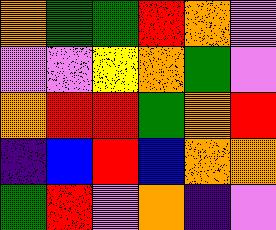[["orange", "green", "green", "red", "orange", "violet"], ["violet", "violet", "yellow", "orange", "green", "violet"], ["orange", "red", "red", "green", "orange", "red"], ["indigo", "blue", "red", "blue", "orange", "orange"], ["green", "red", "violet", "orange", "indigo", "violet"]]